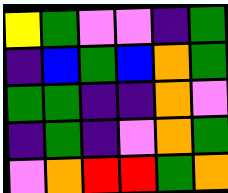[["yellow", "green", "violet", "violet", "indigo", "green"], ["indigo", "blue", "green", "blue", "orange", "green"], ["green", "green", "indigo", "indigo", "orange", "violet"], ["indigo", "green", "indigo", "violet", "orange", "green"], ["violet", "orange", "red", "red", "green", "orange"]]